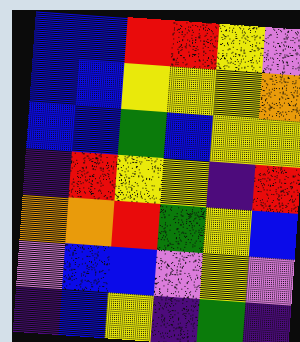[["blue", "blue", "red", "red", "yellow", "violet"], ["blue", "blue", "yellow", "yellow", "yellow", "orange"], ["blue", "blue", "green", "blue", "yellow", "yellow"], ["indigo", "red", "yellow", "yellow", "indigo", "red"], ["orange", "orange", "red", "green", "yellow", "blue"], ["violet", "blue", "blue", "violet", "yellow", "violet"], ["indigo", "blue", "yellow", "indigo", "green", "indigo"]]